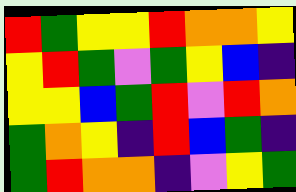[["red", "green", "yellow", "yellow", "red", "orange", "orange", "yellow"], ["yellow", "red", "green", "violet", "green", "yellow", "blue", "indigo"], ["yellow", "yellow", "blue", "green", "red", "violet", "red", "orange"], ["green", "orange", "yellow", "indigo", "red", "blue", "green", "indigo"], ["green", "red", "orange", "orange", "indigo", "violet", "yellow", "green"]]